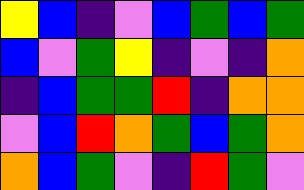[["yellow", "blue", "indigo", "violet", "blue", "green", "blue", "green"], ["blue", "violet", "green", "yellow", "indigo", "violet", "indigo", "orange"], ["indigo", "blue", "green", "green", "red", "indigo", "orange", "orange"], ["violet", "blue", "red", "orange", "green", "blue", "green", "orange"], ["orange", "blue", "green", "violet", "indigo", "red", "green", "violet"]]